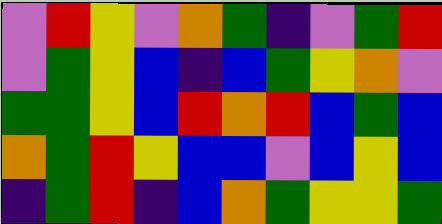[["violet", "red", "yellow", "violet", "orange", "green", "indigo", "violet", "green", "red"], ["violet", "green", "yellow", "blue", "indigo", "blue", "green", "yellow", "orange", "violet"], ["green", "green", "yellow", "blue", "red", "orange", "red", "blue", "green", "blue"], ["orange", "green", "red", "yellow", "blue", "blue", "violet", "blue", "yellow", "blue"], ["indigo", "green", "red", "indigo", "blue", "orange", "green", "yellow", "yellow", "green"]]